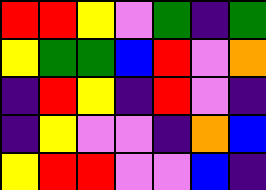[["red", "red", "yellow", "violet", "green", "indigo", "green"], ["yellow", "green", "green", "blue", "red", "violet", "orange"], ["indigo", "red", "yellow", "indigo", "red", "violet", "indigo"], ["indigo", "yellow", "violet", "violet", "indigo", "orange", "blue"], ["yellow", "red", "red", "violet", "violet", "blue", "indigo"]]